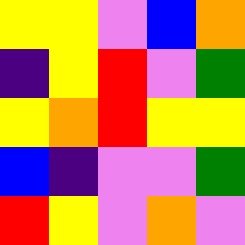[["yellow", "yellow", "violet", "blue", "orange"], ["indigo", "yellow", "red", "violet", "green"], ["yellow", "orange", "red", "yellow", "yellow"], ["blue", "indigo", "violet", "violet", "green"], ["red", "yellow", "violet", "orange", "violet"]]